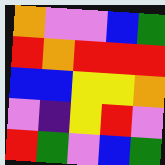[["orange", "violet", "violet", "blue", "green"], ["red", "orange", "red", "red", "red"], ["blue", "blue", "yellow", "yellow", "orange"], ["violet", "indigo", "yellow", "red", "violet"], ["red", "green", "violet", "blue", "green"]]